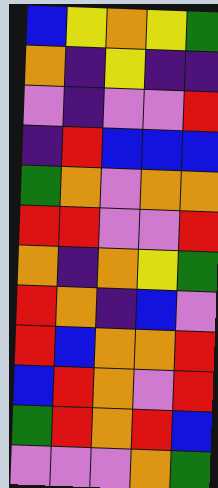[["blue", "yellow", "orange", "yellow", "green"], ["orange", "indigo", "yellow", "indigo", "indigo"], ["violet", "indigo", "violet", "violet", "red"], ["indigo", "red", "blue", "blue", "blue"], ["green", "orange", "violet", "orange", "orange"], ["red", "red", "violet", "violet", "red"], ["orange", "indigo", "orange", "yellow", "green"], ["red", "orange", "indigo", "blue", "violet"], ["red", "blue", "orange", "orange", "red"], ["blue", "red", "orange", "violet", "red"], ["green", "red", "orange", "red", "blue"], ["violet", "violet", "violet", "orange", "green"]]